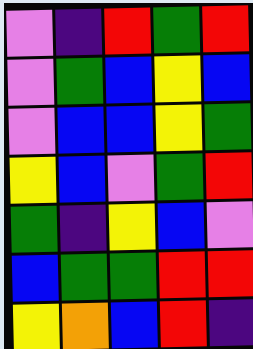[["violet", "indigo", "red", "green", "red"], ["violet", "green", "blue", "yellow", "blue"], ["violet", "blue", "blue", "yellow", "green"], ["yellow", "blue", "violet", "green", "red"], ["green", "indigo", "yellow", "blue", "violet"], ["blue", "green", "green", "red", "red"], ["yellow", "orange", "blue", "red", "indigo"]]